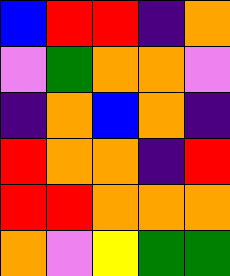[["blue", "red", "red", "indigo", "orange"], ["violet", "green", "orange", "orange", "violet"], ["indigo", "orange", "blue", "orange", "indigo"], ["red", "orange", "orange", "indigo", "red"], ["red", "red", "orange", "orange", "orange"], ["orange", "violet", "yellow", "green", "green"]]